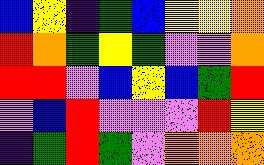[["blue", "yellow", "indigo", "green", "blue", "yellow", "yellow", "orange"], ["red", "orange", "green", "yellow", "green", "violet", "violet", "orange"], ["red", "red", "violet", "blue", "yellow", "blue", "green", "red"], ["violet", "blue", "red", "violet", "violet", "violet", "red", "yellow"], ["indigo", "green", "red", "green", "violet", "orange", "orange", "orange"]]